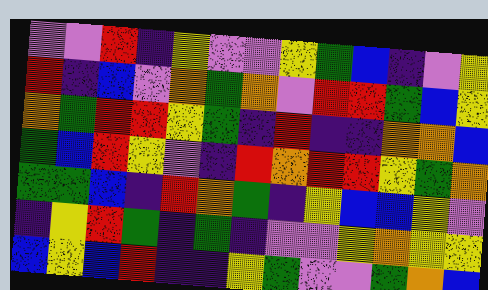[["violet", "violet", "red", "indigo", "yellow", "violet", "violet", "yellow", "green", "blue", "indigo", "violet", "yellow"], ["red", "indigo", "blue", "violet", "orange", "green", "orange", "violet", "red", "red", "green", "blue", "yellow"], ["orange", "green", "red", "red", "yellow", "green", "indigo", "red", "indigo", "indigo", "orange", "orange", "blue"], ["green", "blue", "red", "yellow", "violet", "indigo", "red", "orange", "red", "red", "yellow", "green", "orange"], ["green", "green", "blue", "indigo", "red", "orange", "green", "indigo", "yellow", "blue", "blue", "yellow", "violet"], ["indigo", "yellow", "red", "green", "indigo", "green", "indigo", "violet", "violet", "yellow", "orange", "yellow", "yellow"], ["blue", "yellow", "blue", "red", "indigo", "indigo", "yellow", "green", "violet", "violet", "green", "orange", "blue"]]